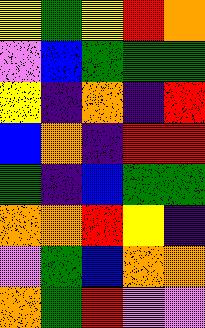[["yellow", "green", "yellow", "red", "orange"], ["violet", "blue", "green", "green", "green"], ["yellow", "indigo", "orange", "indigo", "red"], ["blue", "orange", "indigo", "red", "red"], ["green", "indigo", "blue", "green", "green"], ["orange", "orange", "red", "yellow", "indigo"], ["violet", "green", "blue", "orange", "orange"], ["orange", "green", "red", "violet", "violet"]]